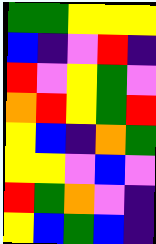[["green", "green", "yellow", "yellow", "yellow"], ["blue", "indigo", "violet", "red", "indigo"], ["red", "violet", "yellow", "green", "violet"], ["orange", "red", "yellow", "green", "red"], ["yellow", "blue", "indigo", "orange", "green"], ["yellow", "yellow", "violet", "blue", "violet"], ["red", "green", "orange", "violet", "indigo"], ["yellow", "blue", "green", "blue", "indigo"]]